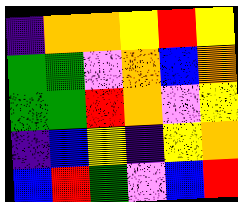[["indigo", "orange", "orange", "yellow", "red", "yellow"], ["green", "green", "violet", "orange", "blue", "orange"], ["green", "green", "red", "orange", "violet", "yellow"], ["indigo", "blue", "yellow", "indigo", "yellow", "orange"], ["blue", "red", "green", "violet", "blue", "red"]]